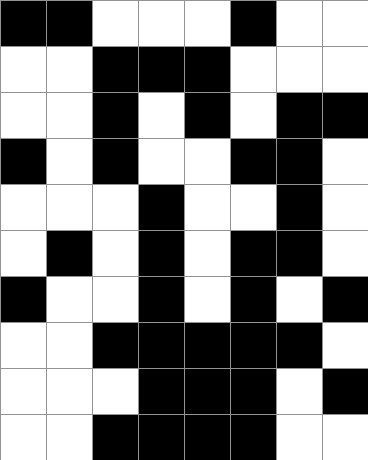[["black", "black", "white", "white", "white", "black", "white", "white"], ["white", "white", "black", "black", "black", "white", "white", "white"], ["white", "white", "black", "white", "black", "white", "black", "black"], ["black", "white", "black", "white", "white", "black", "black", "white"], ["white", "white", "white", "black", "white", "white", "black", "white"], ["white", "black", "white", "black", "white", "black", "black", "white"], ["black", "white", "white", "black", "white", "black", "white", "black"], ["white", "white", "black", "black", "black", "black", "black", "white"], ["white", "white", "white", "black", "black", "black", "white", "black"], ["white", "white", "black", "black", "black", "black", "white", "white"]]